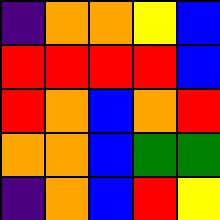[["indigo", "orange", "orange", "yellow", "blue"], ["red", "red", "red", "red", "blue"], ["red", "orange", "blue", "orange", "red"], ["orange", "orange", "blue", "green", "green"], ["indigo", "orange", "blue", "red", "yellow"]]